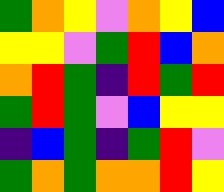[["green", "orange", "yellow", "violet", "orange", "yellow", "blue"], ["yellow", "yellow", "violet", "green", "red", "blue", "orange"], ["orange", "red", "green", "indigo", "red", "green", "red"], ["green", "red", "green", "violet", "blue", "yellow", "yellow"], ["indigo", "blue", "green", "indigo", "green", "red", "violet"], ["green", "orange", "green", "orange", "orange", "red", "yellow"]]